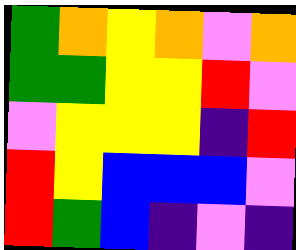[["green", "orange", "yellow", "orange", "violet", "orange"], ["green", "green", "yellow", "yellow", "red", "violet"], ["violet", "yellow", "yellow", "yellow", "indigo", "red"], ["red", "yellow", "blue", "blue", "blue", "violet"], ["red", "green", "blue", "indigo", "violet", "indigo"]]